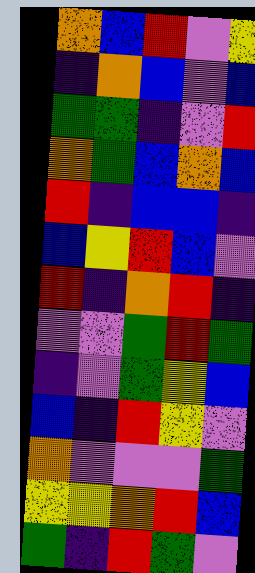[["orange", "blue", "red", "violet", "yellow"], ["indigo", "orange", "blue", "violet", "blue"], ["green", "green", "indigo", "violet", "red"], ["orange", "green", "blue", "orange", "blue"], ["red", "indigo", "blue", "blue", "indigo"], ["blue", "yellow", "red", "blue", "violet"], ["red", "indigo", "orange", "red", "indigo"], ["violet", "violet", "green", "red", "green"], ["indigo", "violet", "green", "yellow", "blue"], ["blue", "indigo", "red", "yellow", "violet"], ["orange", "violet", "violet", "violet", "green"], ["yellow", "yellow", "orange", "red", "blue"], ["green", "indigo", "red", "green", "violet"]]